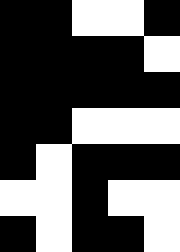[["black", "black", "white", "white", "black"], ["black", "black", "black", "black", "white"], ["black", "black", "black", "black", "black"], ["black", "black", "white", "white", "white"], ["black", "white", "black", "black", "black"], ["white", "white", "black", "white", "white"], ["black", "white", "black", "black", "white"]]